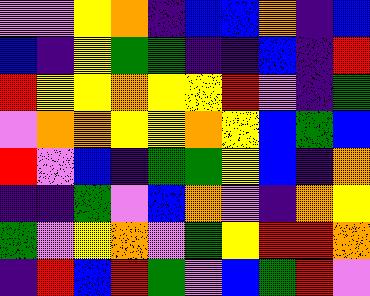[["violet", "violet", "yellow", "orange", "indigo", "blue", "blue", "orange", "indigo", "blue"], ["blue", "indigo", "yellow", "green", "green", "indigo", "indigo", "blue", "indigo", "red"], ["red", "yellow", "yellow", "orange", "yellow", "yellow", "red", "violet", "indigo", "green"], ["violet", "orange", "orange", "yellow", "yellow", "orange", "yellow", "blue", "green", "blue"], ["red", "violet", "blue", "indigo", "green", "green", "yellow", "blue", "indigo", "orange"], ["indigo", "indigo", "green", "violet", "blue", "orange", "violet", "indigo", "orange", "yellow"], ["green", "violet", "yellow", "orange", "violet", "green", "yellow", "red", "red", "orange"], ["indigo", "red", "blue", "red", "green", "violet", "blue", "green", "red", "violet"]]